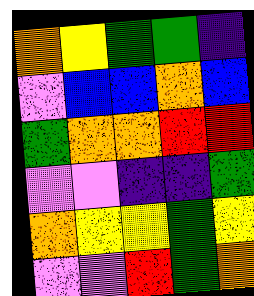[["orange", "yellow", "green", "green", "indigo"], ["violet", "blue", "blue", "orange", "blue"], ["green", "orange", "orange", "red", "red"], ["violet", "violet", "indigo", "indigo", "green"], ["orange", "yellow", "yellow", "green", "yellow"], ["violet", "violet", "red", "green", "orange"]]